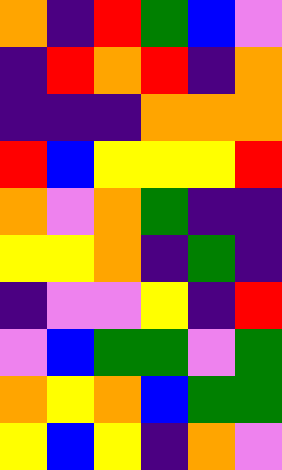[["orange", "indigo", "red", "green", "blue", "violet"], ["indigo", "red", "orange", "red", "indigo", "orange"], ["indigo", "indigo", "indigo", "orange", "orange", "orange"], ["red", "blue", "yellow", "yellow", "yellow", "red"], ["orange", "violet", "orange", "green", "indigo", "indigo"], ["yellow", "yellow", "orange", "indigo", "green", "indigo"], ["indigo", "violet", "violet", "yellow", "indigo", "red"], ["violet", "blue", "green", "green", "violet", "green"], ["orange", "yellow", "orange", "blue", "green", "green"], ["yellow", "blue", "yellow", "indigo", "orange", "violet"]]